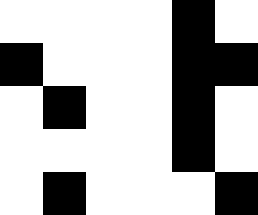[["white", "white", "white", "white", "black", "white"], ["black", "white", "white", "white", "black", "black"], ["white", "black", "white", "white", "black", "white"], ["white", "white", "white", "white", "black", "white"], ["white", "black", "white", "white", "white", "black"]]